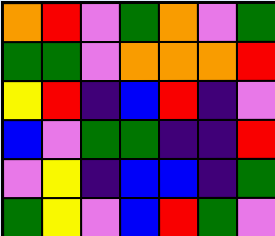[["orange", "red", "violet", "green", "orange", "violet", "green"], ["green", "green", "violet", "orange", "orange", "orange", "red"], ["yellow", "red", "indigo", "blue", "red", "indigo", "violet"], ["blue", "violet", "green", "green", "indigo", "indigo", "red"], ["violet", "yellow", "indigo", "blue", "blue", "indigo", "green"], ["green", "yellow", "violet", "blue", "red", "green", "violet"]]